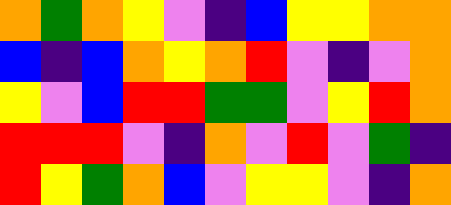[["orange", "green", "orange", "yellow", "violet", "indigo", "blue", "yellow", "yellow", "orange", "orange"], ["blue", "indigo", "blue", "orange", "yellow", "orange", "red", "violet", "indigo", "violet", "orange"], ["yellow", "violet", "blue", "red", "red", "green", "green", "violet", "yellow", "red", "orange"], ["red", "red", "red", "violet", "indigo", "orange", "violet", "red", "violet", "green", "indigo"], ["red", "yellow", "green", "orange", "blue", "violet", "yellow", "yellow", "violet", "indigo", "orange"]]